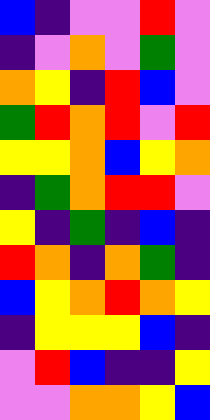[["blue", "indigo", "violet", "violet", "red", "violet"], ["indigo", "violet", "orange", "violet", "green", "violet"], ["orange", "yellow", "indigo", "red", "blue", "violet"], ["green", "red", "orange", "red", "violet", "red"], ["yellow", "yellow", "orange", "blue", "yellow", "orange"], ["indigo", "green", "orange", "red", "red", "violet"], ["yellow", "indigo", "green", "indigo", "blue", "indigo"], ["red", "orange", "indigo", "orange", "green", "indigo"], ["blue", "yellow", "orange", "red", "orange", "yellow"], ["indigo", "yellow", "yellow", "yellow", "blue", "indigo"], ["violet", "red", "blue", "indigo", "indigo", "yellow"], ["violet", "violet", "orange", "orange", "yellow", "blue"]]